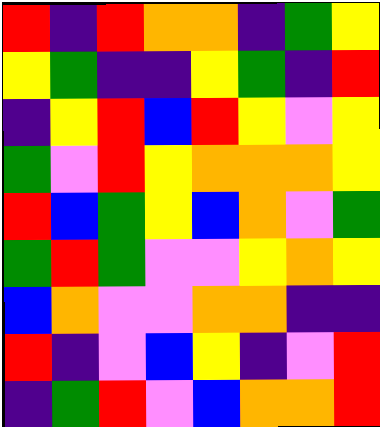[["red", "indigo", "red", "orange", "orange", "indigo", "green", "yellow"], ["yellow", "green", "indigo", "indigo", "yellow", "green", "indigo", "red"], ["indigo", "yellow", "red", "blue", "red", "yellow", "violet", "yellow"], ["green", "violet", "red", "yellow", "orange", "orange", "orange", "yellow"], ["red", "blue", "green", "yellow", "blue", "orange", "violet", "green"], ["green", "red", "green", "violet", "violet", "yellow", "orange", "yellow"], ["blue", "orange", "violet", "violet", "orange", "orange", "indigo", "indigo"], ["red", "indigo", "violet", "blue", "yellow", "indigo", "violet", "red"], ["indigo", "green", "red", "violet", "blue", "orange", "orange", "red"]]